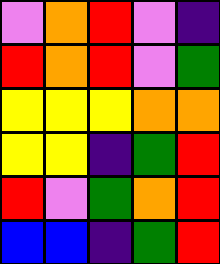[["violet", "orange", "red", "violet", "indigo"], ["red", "orange", "red", "violet", "green"], ["yellow", "yellow", "yellow", "orange", "orange"], ["yellow", "yellow", "indigo", "green", "red"], ["red", "violet", "green", "orange", "red"], ["blue", "blue", "indigo", "green", "red"]]